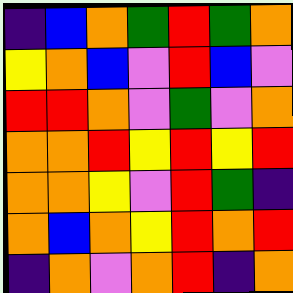[["indigo", "blue", "orange", "green", "red", "green", "orange"], ["yellow", "orange", "blue", "violet", "red", "blue", "violet"], ["red", "red", "orange", "violet", "green", "violet", "orange"], ["orange", "orange", "red", "yellow", "red", "yellow", "red"], ["orange", "orange", "yellow", "violet", "red", "green", "indigo"], ["orange", "blue", "orange", "yellow", "red", "orange", "red"], ["indigo", "orange", "violet", "orange", "red", "indigo", "orange"]]